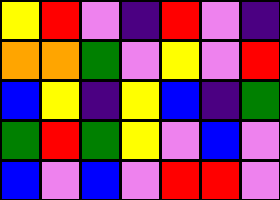[["yellow", "red", "violet", "indigo", "red", "violet", "indigo"], ["orange", "orange", "green", "violet", "yellow", "violet", "red"], ["blue", "yellow", "indigo", "yellow", "blue", "indigo", "green"], ["green", "red", "green", "yellow", "violet", "blue", "violet"], ["blue", "violet", "blue", "violet", "red", "red", "violet"]]